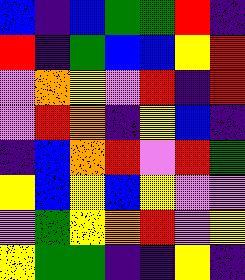[["blue", "indigo", "blue", "green", "green", "red", "indigo"], ["red", "indigo", "green", "blue", "blue", "yellow", "red"], ["violet", "orange", "yellow", "violet", "red", "indigo", "red"], ["violet", "red", "orange", "indigo", "yellow", "blue", "indigo"], ["indigo", "blue", "orange", "red", "violet", "red", "green"], ["yellow", "blue", "yellow", "blue", "yellow", "violet", "violet"], ["violet", "green", "yellow", "orange", "red", "violet", "yellow"], ["yellow", "green", "green", "indigo", "indigo", "yellow", "indigo"]]